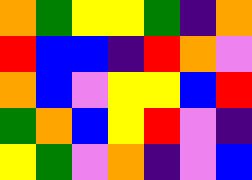[["orange", "green", "yellow", "yellow", "green", "indigo", "orange"], ["red", "blue", "blue", "indigo", "red", "orange", "violet"], ["orange", "blue", "violet", "yellow", "yellow", "blue", "red"], ["green", "orange", "blue", "yellow", "red", "violet", "indigo"], ["yellow", "green", "violet", "orange", "indigo", "violet", "blue"]]